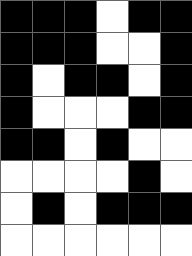[["black", "black", "black", "white", "black", "black"], ["black", "black", "black", "white", "white", "black"], ["black", "white", "black", "black", "white", "black"], ["black", "white", "white", "white", "black", "black"], ["black", "black", "white", "black", "white", "white"], ["white", "white", "white", "white", "black", "white"], ["white", "black", "white", "black", "black", "black"], ["white", "white", "white", "white", "white", "white"]]